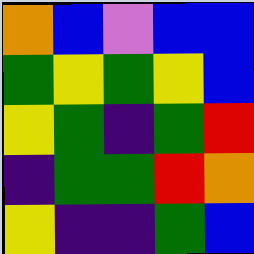[["orange", "blue", "violet", "blue", "blue"], ["green", "yellow", "green", "yellow", "blue"], ["yellow", "green", "indigo", "green", "red"], ["indigo", "green", "green", "red", "orange"], ["yellow", "indigo", "indigo", "green", "blue"]]